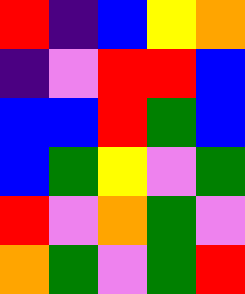[["red", "indigo", "blue", "yellow", "orange"], ["indigo", "violet", "red", "red", "blue"], ["blue", "blue", "red", "green", "blue"], ["blue", "green", "yellow", "violet", "green"], ["red", "violet", "orange", "green", "violet"], ["orange", "green", "violet", "green", "red"]]